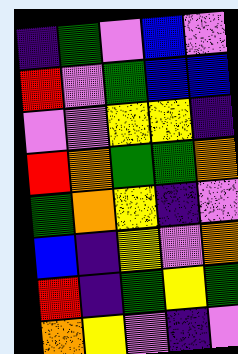[["indigo", "green", "violet", "blue", "violet"], ["red", "violet", "green", "blue", "blue"], ["violet", "violet", "yellow", "yellow", "indigo"], ["red", "orange", "green", "green", "orange"], ["green", "orange", "yellow", "indigo", "violet"], ["blue", "indigo", "yellow", "violet", "orange"], ["red", "indigo", "green", "yellow", "green"], ["orange", "yellow", "violet", "indigo", "violet"]]